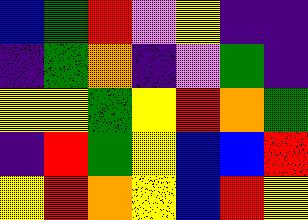[["blue", "green", "red", "violet", "yellow", "indigo", "indigo"], ["indigo", "green", "orange", "indigo", "violet", "green", "indigo"], ["yellow", "yellow", "green", "yellow", "red", "orange", "green"], ["indigo", "red", "green", "yellow", "blue", "blue", "red"], ["yellow", "red", "orange", "yellow", "blue", "red", "yellow"]]